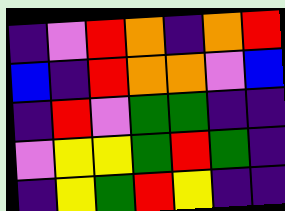[["indigo", "violet", "red", "orange", "indigo", "orange", "red"], ["blue", "indigo", "red", "orange", "orange", "violet", "blue"], ["indigo", "red", "violet", "green", "green", "indigo", "indigo"], ["violet", "yellow", "yellow", "green", "red", "green", "indigo"], ["indigo", "yellow", "green", "red", "yellow", "indigo", "indigo"]]